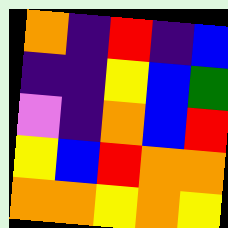[["orange", "indigo", "red", "indigo", "blue"], ["indigo", "indigo", "yellow", "blue", "green"], ["violet", "indigo", "orange", "blue", "red"], ["yellow", "blue", "red", "orange", "orange"], ["orange", "orange", "yellow", "orange", "yellow"]]